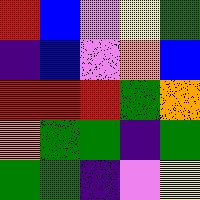[["red", "blue", "violet", "yellow", "green"], ["indigo", "blue", "violet", "orange", "blue"], ["red", "red", "red", "green", "orange"], ["orange", "green", "green", "indigo", "green"], ["green", "green", "indigo", "violet", "yellow"]]